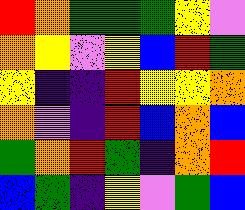[["red", "orange", "green", "green", "green", "yellow", "violet"], ["orange", "yellow", "violet", "yellow", "blue", "red", "green"], ["yellow", "indigo", "indigo", "red", "yellow", "yellow", "orange"], ["orange", "violet", "indigo", "red", "blue", "orange", "blue"], ["green", "orange", "red", "green", "indigo", "orange", "red"], ["blue", "green", "indigo", "yellow", "violet", "green", "blue"]]